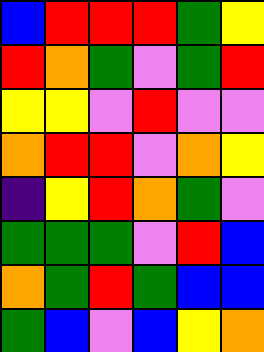[["blue", "red", "red", "red", "green", "yellow"], ["red", "orange", "green", "violet", "green", "red"], ["yellow", "yellow", "violet", "red", "violet", "violet"], ["orange", "red", "red", "violet", "orange", "yellow"], ["indigo", "yellow", "red", "orange", "green", "violet"], ["green", "green", "green", "violet", "red", "blue"], ["orange", "green", "red", "green", "blue", "blue"], ["green", "blue", "violet", "blue", "yellow", "orange"]]